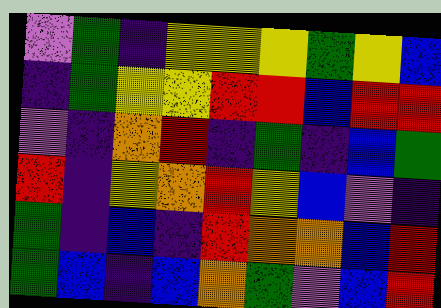[["violet", "green", "indigo", "yellow", "yellow", "yellow", "green", "yellow", "blue"], ["indigo", "green", "yellow", "yellow", "red", "red", "blue", "red", "red"], ["violet", "indigo", "orange", "red", "indigo", "green", "indigo", "blue", "green"], ["red", "indigo", "yellow", "orange", "red", "yellow", "blue", "violet", "indigo"], ["green", "indigo", "blue", "indigo", "red", "orange", "orange", "blue", "red"], ["green", "blue", "indigo", "blue", "orange", "green", "violet", "blue", "red"]]